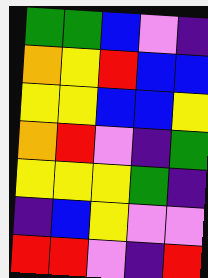[["green", "green", "blue", "violet", "indigo"], ["orange", "yellow", "red", "blue", "blue"], ["yellow", "yellow", "blue", "blue", "yellow"], ["orange", "red", "violet", "indigo", "green"], ["yellow", "yellow", "yellow", "green", "indigo"], ["indigo", "blue", "yellow", "violet", "violet"], ["red", "red", "violet", "indigo", "red"]]